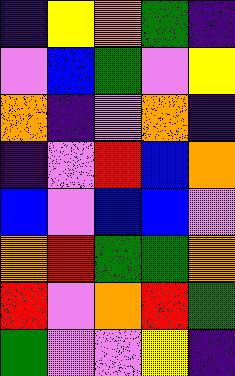[["indigo", "yellow", "orange", "green", "indigo"], ["violet", "blue", "green", "violet", "yellow"], ["orange", "indigo", "violet", "orange", "indigo"], ["indigo", "violet", "red", "blue", "orange"], ["blue", "violet", "blue", "blue", "violet"], ["orange", "red", "green", "green", "orange"], ["red", "violet", "orange", "red", "green"], ["green", "violet", "violet", "yellow", "indigo"]]